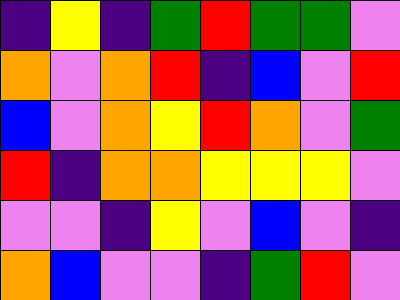[["indigo", "yellow", "indigo", "green", "red", "green", "green", "violet"], ["orange", "violet", "orange", "red", "indigo", "blue", "violet", "red"], ["blue", "violet", "orange", "yellow", "red", "orange", "violet", "green"], ["red", "indigo", "orange", "orange", "yellow", "yellow", "yellow", "violet"], ["violet", "violet", "indigo", "yellow", "violet", "blue", "violet", "indigo"], ["orange", "blue", "violet", "violet", "indigo", "green", "red", "violet"]]